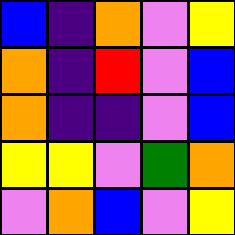[["blue", "indigo", "orange", "violet", "yellow"], ["orange", "indigo", "red", "violet", "blue"], ["orange", "indigo", "indigo", "violet", "blue"], ["yellow", "yellow", "violet", "green", "orange"], ["violet", "orange", "blue", "violet", "yellow"]]